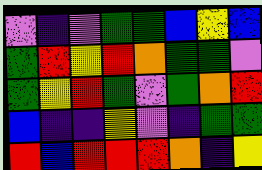[["violet", "indigo", "violet", "green", "green", "blue", "yellow", "blue"], ["green", "red", "yellow", "red", "orange", "green", "green", "violet"], ["green", "yellow", "red", "green", "violet", "green", "orange", "red"], ["blue", "indigo", "indigo", "yellow", "violet", "indigo", "green", "green"], ["red", "blue", "red", "red", "red", "orange", "indigo", "yellow"]]